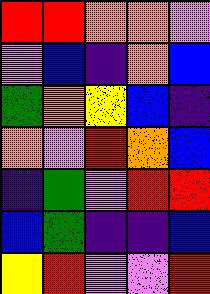[["red", "red", "orange", "orange", "violet"], ["violet", "blue", "indigo", "orange", "blue"], ["green", "orange", "yellow", "blue", "indigo"], ["orange", "violet", "red", "orange", "blue"], ["indigo", "green", "violet", "red", "red"], ["blue", "green", "indigo", "indigo", "blue"], ["yellow", "red", "violet", "violet", "red"]]